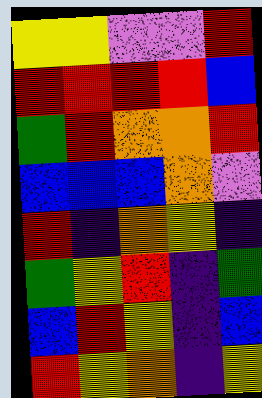[["yellow", "yellow", "violet", "violet", "red"], ["red", "red", "red", "red", "blue"], ["green", "red", "orange", "orange", "red"], ["blue", "blue", "blue", "orange", "violet"], ["red", "indigo", "orange", "yellow", "indigo"], ["green", "yellow", "red", "indigo", "green"], ["blue", "red", "yellow", "indigo", "blue"], ["red", "yellow", "orange", "indigo", "yellow"]]